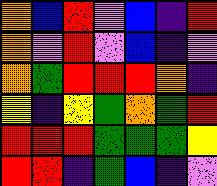[["orange", "blue", "red", "violet", "blue", "indigo", "red"], ["orange", "violet", "red", "violet", "blue", "indigo", "violet"], ["orange", "green", "red", "red", "red", "orange", "indigo"], ["yellow", "indigo", "yellow", "green", "orange", "green", "red"], ["red", "red", "red", "green", "green", "green", "yellow"], ["red", "red", "indigo", "green", "blue", "indigo", "violet"]]